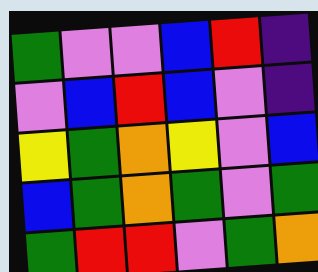[["green", "violet", "violet", "blue", "red", "indigo"], ["violet", "blue", "red", "blue", "violet", "indigo"], ["yellow", "green", "orange", "yellow", "violet", "blue"], ["blue", "green", "orange", "green", "violet", "green"], ["green", "red", "red", "violet", "green", "orange"]]